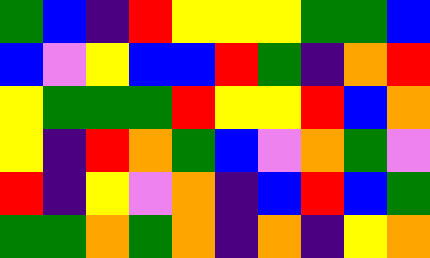[["green", "blue", "indigo", "red", "yellow", "yellow", "yellow", "green", "green", "blue"], ["blue", "violet", "yellow", "blue", "blue", "red", "green", "indigo", "orange", "red"], ["yellow", "green", "green", "green", "red", "yellow", "yellow", "red", "blue", "orange"], ["yellow", "indigo", "red", "orange", "green", "blue", "violet", "orange", "green", "violet"], ["red", "indigo", "yellow", "violet", "orange", "indigo", "blue", "red", "blue", "green"], ["green", "green", "orange", "green", "orange", "indigo", "orange", "indigo", "yellow", "orange"]]